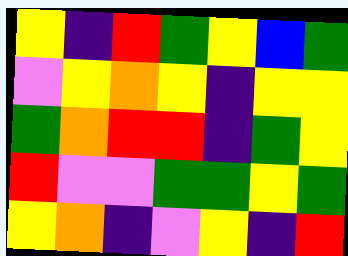[["yellow", "indigo", "red", "green", "yellow", "blue", "green"], ["violet", "yellow", "orange", "yellow", "indigo", "yellow", "yellow"], ["green", "orange", "red", "red", "indigo", "green", "yellow"], ["red", "violet", "violet", "green", "green", "yellow", "green"], ["yellow", "orange", "indigo", "violet", "yellow", "indigo", "red"]]